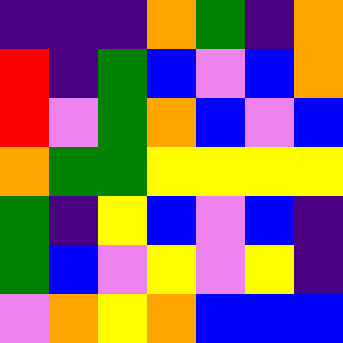[["indigo", "indigo", "indigo", "orange", "green", "indigo", "orange"], ["red", "indigo", "green", "blue", "violet", "blue", "orange"], ["red", "violet", "green", "orange", "blue", "violet", "blue"], ["orange", "green", "green", "yellow", "yellow", "yellow", "yellow"], ["green", "indigo", "yellow", "blue", "violet", "blue", "indigo"], ["green", "blue", "violet", "yellow", "violet", "yellow", "indigo"], ["violet", "orange", "yellow", "orange", "blue", "blue", "blue"]]